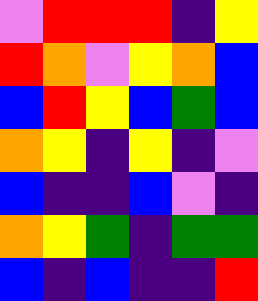[["violet", "red", "red", "red", "indigo", "yellow"], ["red", "orange", "violet", "yellow", "orange", "blue"], ["blue", "red", "yellow", "blue", "green", "blue"], ["orange", "yellow", "indigo", "yellow", "indigo", "violet"], ["blue", "indigo", "indigo", "blue", "violet", "indigo"], ["orange", "yellow", "green", "indigo", "green", "green"], ["blue", "indigo", "blue", "indigo", "indigo", "red"]]